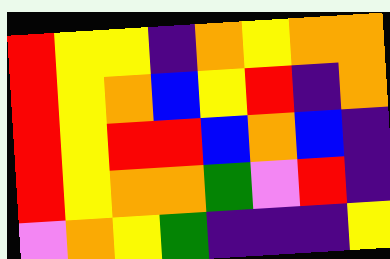[["red", "yellow", "yellow", "indigo", "orange", "yellow", "orange", "orange"], ["red", "yellow", "orange", "blue", "yellow", "red", "indigo", "orange"], ["red", "yellow", "red", "red", "blue", "orange", "blue", "indigo"], ["red", "yellow", "orange", "orange", "green", "violet", "red", "indigo"], ["violet", "orange", "yellow", "green", "indigo", "indigo", "indigo", "yellow"]]